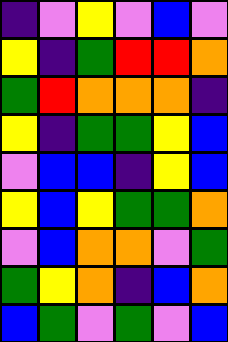[["indigo", "violet", "yellow", "violet", "blue", "violet"], ["yellow", "indigo", "green", "red", "red", "orange"], ["green", "red", "orange", "orange", "orange", "indigo"], ["yellow", "indigo", "green", "green", "yellow", "blue"], ["violet", "blue", "blue", "indigo", "yellow", "blue"], ["yellow", "blue", "yellow", "green", "green", "orange"], ["violet", "blue", "orange", "orange", "violet", "green"], ["green", "yellow", "orange", "indigo", "blue", "orange"], ["blue", "green", "violet", "green", "violet", "blue"]]